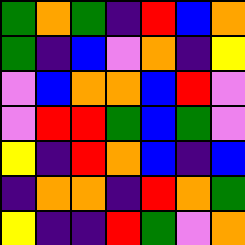[["green", "orange", "green", "indigo", "red", "blue", "orange"], ["green", "indigo", "blue", "violet", "orange", "indigo", "yellow"], ["violet", "blue", "orange", "orange", "blue", "red", "violet"], ["violet", "red", "red", "green", "blue", "green", "violet"], ["yellow", "indigo", "red", "orange", "blue", "indigo", "blue"], ["indigo", "orange", "orange", "indigo", "red", "orange", "green"], ["yellow", "indigo", "indigo", "red", "green", "violet", "orange"]]